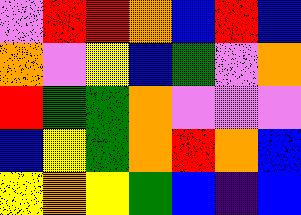[["violet", "red", "red", "orange", "blue", "red", "blue"], ["orange", "violet", "yellow", "blue", "green", "violet", "orange"], ["red", "green", "green", "orange", "violet", "violet", "violet"], ["blue", "yellow", "green", "orange", "red", "orange", "blue"], ["yellow", "orange", "yellow", "green", "blue", "indigo", "blue"]]